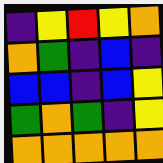[["indigo", "yellow", "red", "yellow", "orange"], ["orange", "green", "indigo", "blue", "indigo"], ["blue", "blue", "indigo", "blue", "yellow"], ["green", "orange", "green", "indigo", "yellow"], ["orange", "orange", "orange", "orange", "orange"]]